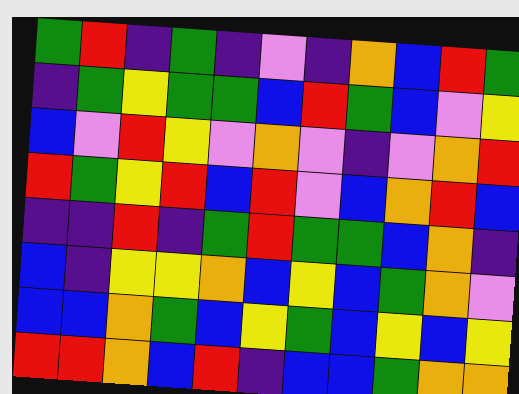[["green", "red", "indigo", "green", "indigo", "violet", "indigo", "orange", "blue", "red", "green"], ["indigo", "green", "yellow", "green", "green", "blue", "red", "green", "blue", "violet", "yellow"], ["blue", "violet", "red", "yellow", "violet", "orange", "violet", "indigo", "violet", "orange", "red"], ["red", "green", "yellow", "red", "blue", "red", "violet", "blue", "orange", "red", "blue"], ["indigo", "indigo", "red", "indigo", "green", "red", "green", "green", "blue", "orange", "indigo"], ["blue", "indigo", "yellow", "yellow", "orange", "blue", "yellow", "blue", "green", "orange", "violet"], ["blue", "blue", "orange", "green", "blue", "yellow", "green", "blue", "yellow", "blue", "yellow"], ["red", "red", "orange", "blue", "red", "indigo", "blue", "blue", "green", "orange", "orange"]]